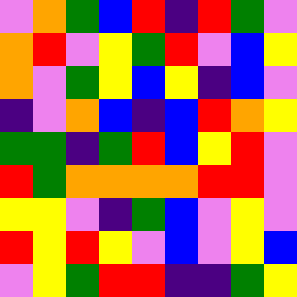[["violet", "orange", "green", "blue", "red", "indigo", "red", "green", "violet"], ["orange", "red", "violet", "yellow", "green", "red", "violet", "blue", "yellow"], ["orange", "violet", "green", "yellow", "blue", "yellow", "indigo", "blue", "violet"], ["indigo", "violet", "orange", "blue", "indigo", "blue", "red", "orange", "yellow"], ["green", "green", "indigo", "green", "red", "blue", "yellow", "red", "violet"], ["red", "green", "orange", "orange", "orange", "orange", "red", "red", "violet"], ["yellow", "yellow", "violet", "indigo", "green", "blue", "violet", "yellow", "violet"], ["red", "yellow", "red", "yellow", "violet", "blue", "violet", "yellow", "blue"], ["violet", "yellow", "green", "red", "red", "indigo", "indigo", "green", "yellow"]]